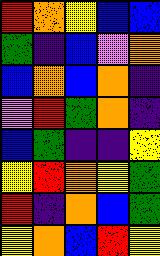[["red", "orange", "yellow", "blue", "blue"], ["green", "indigo", "blue", "violet", "orange"], ["blue", "orange", "blue", "orange", "indigo"], ["violet", "red", "green", "orange", "indigo"], ["blue", "green", "indigo", "indigo", "yellow"], ["yellow", "red", "orange", "yellow", "green"], ["red", "indigo", "orange", "blue", "green"], ["yellow", "orange", "blue", "red", "yellow"]]